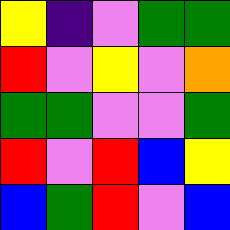[["yellow", "indigo", "violet", "green", "green"], ["red", "violet", "yellow", "violet", "orange"], ["green", "green", "violet", "violet", "green"], ["red", "violet", "red", "blue", "yellow"], ["blue", "green", "red", "violet", "blue"]]